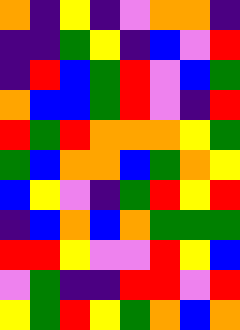[["orange", "indigo", "yellow", "indigo", "violet", "orange", "orange", "indigo"], ["indigo", "indigo", "green", "yellow", "indigo", "blue", "violet", "red"], ["indigo", "red", "blue", "green", "red", "violet", "blue", "green"], ["orange", "blue", "blue", "green", "red", "violet", "indigo", "red"], ["red", "green", "red", "orange", "orange", "orange", "yellow", "green"], ["green", "blue", "orange", "orange", "blue", "green", "orange", "yellow"], ["blue", "yellow", "violet", "indigo", "green", "red", "yellow", "red"], ["indigo", "blue", "orange", "blue", "orange", "green", "green", "green"], ["red", "red", "yellow", "violet", "violet", "red", "yellow", "blue"], ["violet", "green", "indigo", "indigo", "red", "red", "violet", "red"], ["yellow", "green", "red", "yellow", "green", "orange", "blue", "orange"]]